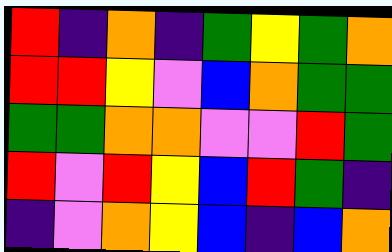[["red", "indigo", "orange", "indigo", "green", "yellow", "green", "orange"], ["red", "red", "yellow", "violet", "blue", "orange", "green", "green"], ["green", "green", "orange", "orange", "violet", "violet", "red", "green"], ["red", "violet", "red", "yellow", "blue", "red", "green", "indigo"], ["indigo", "violet", "orange", "yellow", "blue", "indigo", "blue", "orange"]]